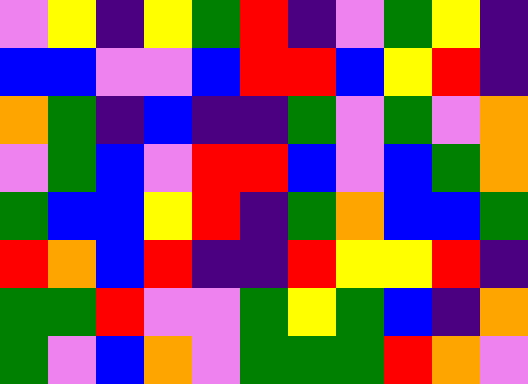[["violet", "yellow", "indigo", "yellow", "green", "red", "indigo", "violet", "green", "yellow", "indigo"], ["blue", "blue", "violet", "violet", "blue", "red", "red", "blue", "yellow", "red", "indigo"], ["orange", "green", "indigo", "blue", "indigo", "indigo", "green", "violet", "green", "violet", "orange"], ["violet", "green", "blue", "violet", "red", "red", "blue", "violet", "blue", "green", "orange"], ["green", "blue", "blue", "yellow", "red", "indigo", "green", "orange", "blue", "blue", "green"], ["red", "orange", "blue", "red", "indigo", "indigo", "red", "yellow", "yellow", "red", "indigo"], ["green", "green", "red", "violet", "violet", "green", "yellow", "green", "blue", "indigo", "orange"], ["green", "violet", "blue", "orange", "violet", "green", "green", "green", "red", "orange", "violet"]]